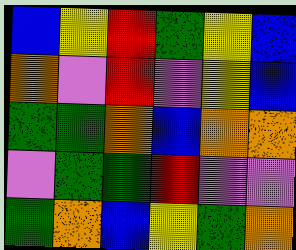[["blue", "yellow", "red", "green", "yellow", "blue"], ["orange", "violet", "red", "violet", "yellow", "blue"], ["green", "green", "orange", "blue", "orange", "orange"], ["violet", "green", "green", "red", "violet", "violet"], ["green", "orange", "blue", "yellow", "green", "orange"]]